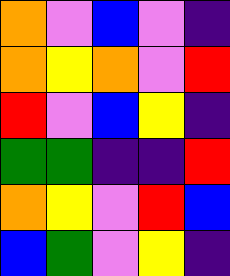[["orange", "violet", "blue", "violet", "indigo"], ["orange", "yellow", "orange", "violet", "red"], ["red", "violet", "blue", "yellow", "indigo"], ["green", "green", "indigo", "indigo", "red"], ["orange", "yellow", "violet", "red", "blue"], ["blue", "green", "violet", "yellow", "indigo"]]